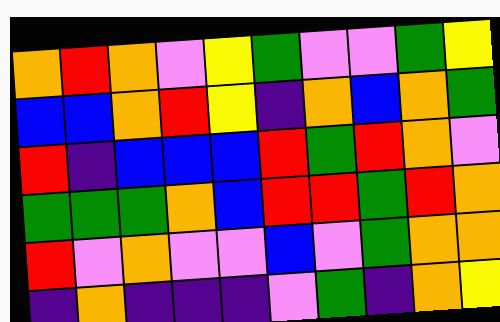[["orange", "red", "orange", "violet", "yellow", "green", "violet", "violet", "green", "yellow"], ["blue", "blue", "orange", "red", "yellow", "indigo", "orange", "blue", "orange", "green"], ["red", "indigo", "blue", "blue", "blue", "red", "green", "red", "orange", "violet"], ["green", "green", "green", "orange", "blue", "red", "red", "green", "red", "orange"], ["red", "violet", "orange", "violet", "violet", "blue", "violet", "green", "orange", "orange"], ["indigo", "orange", "indigo", "indigo", "indigo", "violet", "green", "indigo", "orange", "yellow"]]